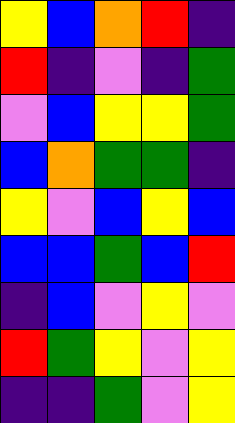[["yellow", "blue", "orange", "red", "indigo"], ["red", "indigo", "violet", "indigo", "green"], ["violet", "blue", "yellow", "yellow", "green"], ["blue", "orange", "green", "green", "indigo"], ["yellow", "violet", "blue", "yellow", "blue"], ["blue", "blue", "green", "blue", "red"], ["indigo", "blue", "violet", "yellow", "violet"], ["red", "green", "yellow", "violet", "yellow"], ["indigo", "indigo", "green", "violet", "yellow"]]